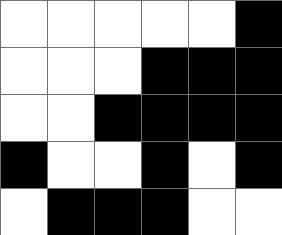[["white", "white", "white", "white", "white", "black"], ["white", "white", "white", "black", "black", "black"], ["white", "white", "black", "black", "black", "black"], ["black", "white", "white", "black", "white", "black"], ["white", "black", "black", "black", "white", "white"]]